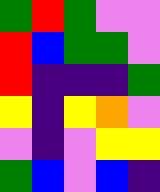[["green", "red", "green", "violet", "violet"], ["red", "blue", "green", "green", "violet"], ["red", "indigo", "indigo", "indigo", "green"], ["yellow", "indigo", "yellow", "orange", "violet"], ["violet", "indigo", "violet", "yellow", "yellow"], ["green", "blue", "violet", "blue", "indigo"]]